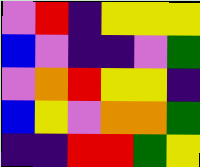[["violet", "red", "indigo", "yellow", "yellow", "yellow"], ["blue", "violet", "indigo", "indigo", "violet", "green"], ["violet", "orange", "red", "yellow", "yellow", "indigo"], ["blue", "yellow", "violet", "orange", "orange", "green"], ["indigo", "indigo", "red", "red", "green", "yellow"]]